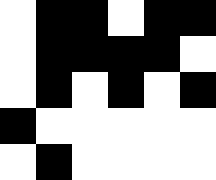[["white", "black", "black", "white", "black", "black"], ["white", "black", "black", "black", "black", "white"], ["white", "black", "white", "black", "white", "black"], ["black", "white", "white", "white", "white", "white"], ["white", "black", "white", "white", "white", "white"]]